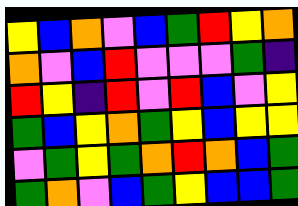[["yellow", "blue", "orange", "violet", "blue", "green", "red", "yellow", "orange"], ["orange", "violet", "blue", "red", "violet", "violet", "violet", "green", "indigo"], ["red", "yellow", "indigo", "red", "violet", "red", "blue", "violet", "yellow"], ["green", "blue", "yellow", "orange", "green", "yellow", "blue", "yellow", "yellow"], ["violet", "green", "yellow", "green", "orange", "red", "orange", "blue", "green"], ["green", "orange", "violet", "blue", "green", "yellow", "blue", "blue", "green"]]